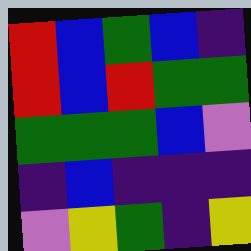[["red", "blue", "green", "blue", "indigo"], ["red", "blue", "red", "green", "green"], ["green", "green", "green", "blue", "violet"], ["indigo", "blue", "indigo", "indigo", "indigo"], ["violet", "yellow", "green", "indigo", "yellow"]]